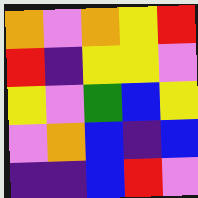[["orange", "violet", "orange", "yellow", "red"], ["red", "indigo", "yellow", "yellow", "violet"], ["yellow", "violet", "green", "blue", "yellow"], ["violet", "orange", "blue", "indigo", "blue"], ["indigo", "indigo", "blue", "red", "violet"]]